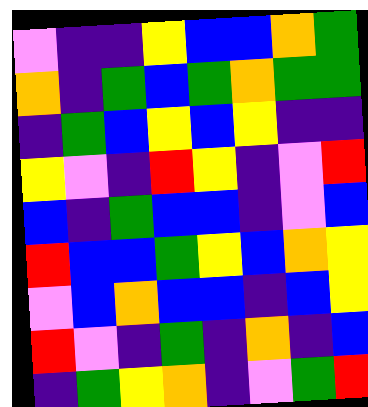[["violet", "indigo", "indigo", "yellow", "blue", "blue", "orange", "green"], ["orange", "indigo", "green", "blue", "green", "orange", "green", "green"], ["indigo", "green", "blue", "yellow", "blue", "yellow", "indigo", "indigo"], ["yellow", "violet", "indigo", "red", "yellow", "indigo", "violet", "red"], ["blue", "indigo", "green", "blue", "blue", "indigo", "violet", "blue"], ["red", "blue", "blue", "green", "yellow", "blue", "orange", "yellow"], ["violet", "blue", "orange", "blue", "blue", "indigo", "blue", "yellow"], ["red", "violet", "indigo", "green", "indigo", "orange", "indigo", "blue"], ["indigo", "green", "yellow", "orange", "indigo", "violet", "green", "red"]]